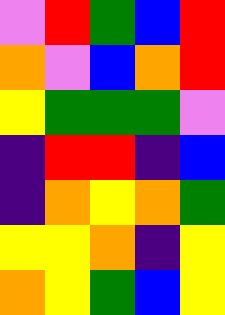[["violet", "red", "green", "blue", "red"], ["orange", "violet", "blue", "orange", "red"], ["yellow", "green", "green", "green", "violet"], ["indigo", "red", "red", "indigo", "blue"], ["indigo", "orange", "yellow", "orange", "green"], ["yellow", "yellow", "orange", "indigo", "yellow"], ["orange", "yellow", "green", "blue", "yellow"]]